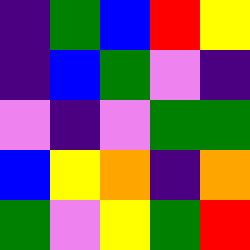[["indigo", "green", "blue", "red", "yellow"], ["indigo", "blue", "green", "violet", "indigo"], ["violet", "indigo", "violet", "green", "green"], ["blue", "yellow", "orange", "indigo", "orange"], ["green", "violet", "yellow", "green", "red"]]